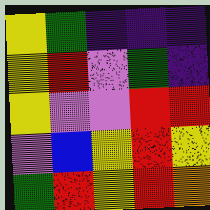[["yellow", "green", "indigo", "indigo", "indigo"], ["yellow", "red", "violet", "green", "indigo"], ["yellow", "violet", "violet", "red", "red"], ["violet", "blue", "yellow", "red", "yellow"], ["green", "red", "yellow", "red", "orange"]]